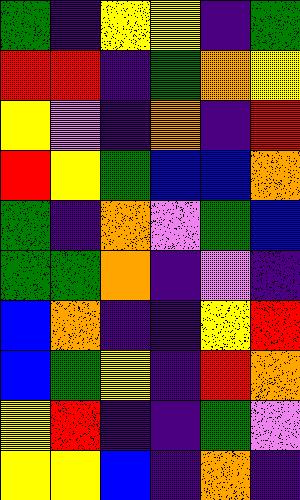[["green", "indigo", "yellow", "yellow", "indigo", "green"], ["red", "red", "indigo", "green", "orange", "yellow"], ["yellow", "violet", "indigo", "orange", "indigo", "red"], ["red", "yellow", "green", "blue", "blue", "orange"], ["green", "indigo", "orange", "violet", "green", "blue"], ["green", "green", "orange", "indigo", "violet", "indigo"], ["blue", "orange", "indigo", "indigo", "yellow", "red"], ["blue", "green", "yellow", "indigo", "red", "orange"], ["yellow", "red", "indigo", "indigo", "green", "violet"], ["yellow", "yellow", "blue", "indigo", "orange", "indigo"]]